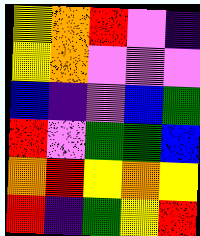[["yellow", "orange", "red", "violet", "indigo"], ["yellow", "orange", "violet", "violet", "violet"], ["blue", "indigo", "violet", "blue", "green"], ["red", "violet", "green", "green", "blue"], ["orange", "red", "yellow", "orange", "yellow"], ["red", "indigo", "green", "yellow", "red"]]